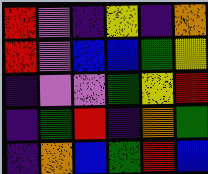[["red", "violet", "indigo", "yellow", "indigo", "orange"], ["red", "violet", "blue", "blue", "green", "yellow"], ["indigo", "violet", "violet", "green", "yellow", "red"], ["indigo", "green", "red", "indigo", "orange", "green"], ["indigo", "orange", "blue", "green", "red", "blue"]]